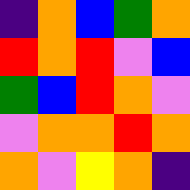[["indigo", "orange", "blue", "green", "orange"], ["red", "orange", "red", "violet", "blue"], ["green", "blue", "red", "orange", "violet"], ["violet", "orange", "orange", "red", "orange"], ["orange", "violet", "yellow", "orange", "indigo"]]